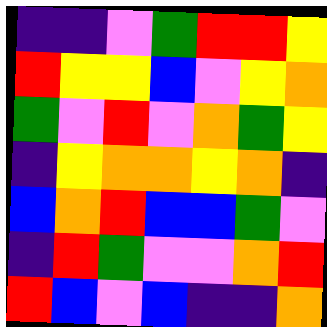[["indigo", "indigo", "violet", "green", "red", "red", "yellow"], ["red", "yellow", "yellow", "blue", "violet", "yellow", "orange"], ["green", "violet", "red", "violet", "orange", "green", "yellow"], ["indigo", "yellow", "orange", "orange", "yellow", "orange", "indigo"], ["blue", "orange", "red", "blue", "blue", "green", "violet"], ["indigo", "red", "green", "violet", "violet", "orange", "red"], ["red", "blue", "violet", "blue", "indigo", "indigo", "orange"]]